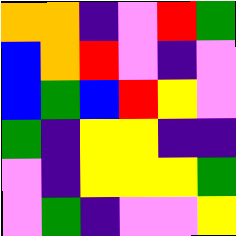[["orange", "orange", "indigo", "violet", "red", "green"], ["blue", "orange", "red", "violet", "indigo", "violet"], ["blue", "green", "blue", "red", "yellow", "violet"], ["green", "indigo", "yellow", "yellow", "indigo", "indigo"], ["violet", "indigo", "yellow", "yellow", "yellow", "green"], ["violet", "green", "indigo", "violet", "violet", "yellow"]]